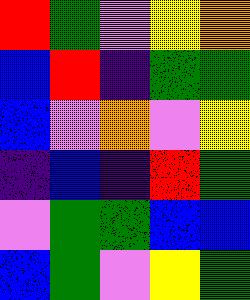[["red", "green", "violet", "yellow", "orange"], ["blue", "red", "indigo", "green", "green"], ["blue", "violet", "orange", "violet", "yellow"], ["indigo", "blue", "indigo", "red", "green"], ["violet", "green", "green", "blue", "blue"], ["blue", "green", "violet", "yellow", "green"]]